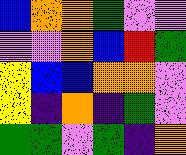[["blue", "orange", "orange", "green", "violet", "violet"], ["violet", "violet", "orange", "blue", "red", "green"], ["yellow", "blue", "blue", "orange", "orange", "violet"], ["yellow", "indigo", "orange", "indigo", "green", "violet"], ["green", "green", "violet", "green", "indigo", "orange"]]